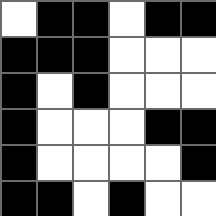[["white", "black", "black", "white", "black", "black"], ["black", "black", "black", "white", "white", "white"], ["black", "white", "black", "white", "white", "white"], ["black", "white", "white", "white", "black", "black"], ["black", "white", "white", "white", "white", "black"], ["black", "black", "white", "black", "white", "white"]]